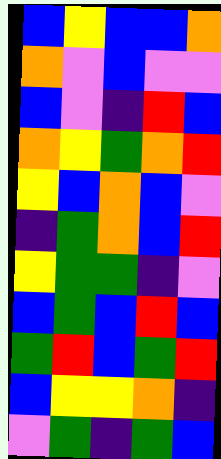[["blue", "yellow", "blue", "blue", "orange"], ["orange", "violet", "blue", "violet", "violet"], ["blue", "violet", "indigo", "red", "blue"], ["orange", "yellow", "green", "orange", "red"], ["yellow", "blue", "orange", "blue", "violet"], ["indigo", "green", "orange", "blue", "red"], ["yellow", "green", "green", "indigo", "violet"], ["blue", "green", "blue", "red", "blue"], ["green", "red", "blue", "green", "red"], ["blue", "yellow", "yellow", "orange", "indigo"], ["violet", "green", "indigo", "green", "blue"]]